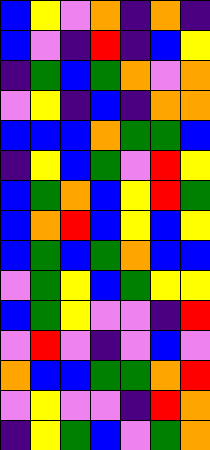[["blue", "yellow", "violet", "orange", "indigo", "orange", "indigo"], ["blue", "violet", "indigo", "red", "indigo", "blue", "yellow"], ["indigo", "green", "blue", "green", "orange", "violet", "orange"], ["violet", "yellow", "indigo", "blue", "indigo", "orange", "orange"], ["blue", "blue", "blue", "orange", "green", "green", "blue"], ["indigo", "yellow", "blue", "green", "violet", "red", "yellow"], ["blue", "green", "orange", "blue", "yellow", "red", "green"], ["blue", "orange", "red", "blue", "yellow", "blue", "yellow"], ["blue", "green", "blue", "green", "orange", "blue", "blue"], ["violet", "green", "yellow", "blue", "green", "yellow", "yellow"], ["blue", "green", "yellow", "violet", "violet", "indigo", "red"], ["violet", "red", "violet", "indigo", "violet", "blue", "violet"], ["orange", "blue", "blue", "green", "green", "orange", "red"], ["violet", "yellow", "violet", "violet", "indigo", "red", "orange"], ["indigo", "yellow", "green", "blue", "violet", "green", "orange"]]